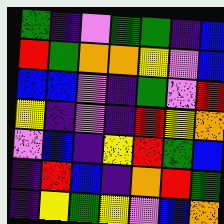[["green", "indigo", "violet", "green", "green", "indigo", "blue"], ["red", "green", "orange", "orange", "yellow", "violet", "blue"], ["blue", "blue", "violet", "indigo", "green", "violet", "red"], ["yellow", "indigo", "violet", "indigo", "red", "yellow", "orange"], ["violet", "blue", "indigo", "yellow", "red", "green", "blue"], ["indigo", "red", "blue", "indigo", "orange", "red", "green"], ["indigo", "yellow", "green", "yellow", "violet", "blue", "orange"]]